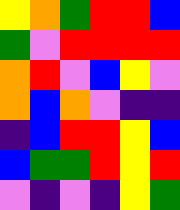[["yellow", "orange", "green", "red", "red", "blue"], ["green", "violet", "red", "red", "red", "red"], ["orange", "red", "violet", "blue", "yellow", "violet"], ["orange", "blue", "orange", "violet", "indigo", "indigo"], ["indigo", "blue", "red", "red", "yellow", "blue"], ["blue", "green", "green", "red", "yellow", "red"], ["violet", "indigo", "violet", "indigo", "yellow", "green"]]